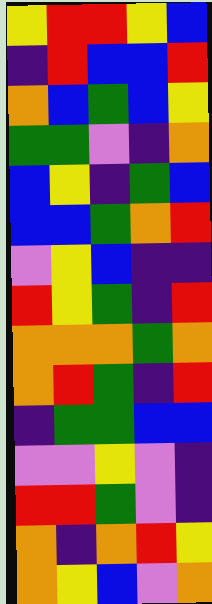[["yellow", "red", "red", "yellow", "blue"], ["indigo", "red", "blue", "blue", "red"], ["orange", "blue", "green", "blue", "yellow"], ["green", "green", "violet", "indigo", "orange"], ["blue", "yellow", "indigo", "green", "blue"], ["blue", "blue", "green", "orange", "red"], ["violet", "yellow", "blue", "indigo", "indigo"], ["red", "yellow", "green", "indigo", "red"], ["orange", "orange", "orange", "green", "orange"], ["orange", "red", "green", "indigo", "red"], ["indigo", "green", "green", "blue", "blue"], ["violet", "violet", "yellow", "violet", "indigo"], ["red", "red", "green", "violet", "indigo"], ["orange", "indigo", "orange", "red", "yellow"], ["orange", "yellow", "blue", "violet", "orange"]]